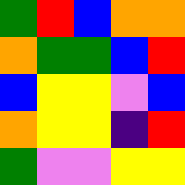[["green", "red", "blue", "orange", "orange"], ["orange", "green", "green", "blue", "red"], ["blue", "yellow", "yellow", "violet", "blue"], ["orange", "yellow", "yellow", "indigo", "red"], ["green", "violet", "violet", "yellow", "yellow"]]